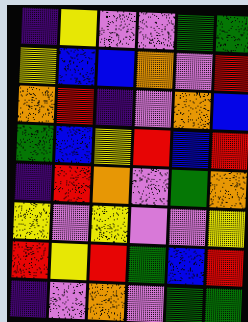[["indigo", "yellow", "violet", "violet", "green", "green"], ["yellow", "blue", "blue", "orange", "violet", "red"], ["orange", "red", "indigo", "violet", "orange", "blue"], ["green", "blue", "yellow", "red", "blue", "red"], ["indigo", "red", "orange", "violet", "green", "orange"], ["yellow", "violet", "yellow", "violet", "violet", "yellow"], ["red", "yellow", "red", "green", "blue", "red"], ["indigo", "violet", "orange", "violet", "green", "green"]]